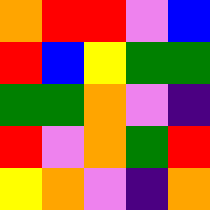[["orange", "red", "red", "violet", "blue"], ["red", "blue", "yellow", "green", "green"], ["green", "green", "orange", "violet", "indigo"], ["red", "violet", "orange", "green", "red"], ["yellow", "orange", "violet", "indigo", "orange"]]